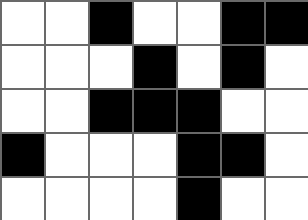[["white", "white", "black", "white", "white", "black", "black"], ["white", "white", "white", "black", "white", "black", "white"], ["white", "white", "black", "black", "black", "white", "white"], ["black", "white", "white", "white", "black", "black", "white"], ["white", "white", "white", "white", "black", "white", "white"]]